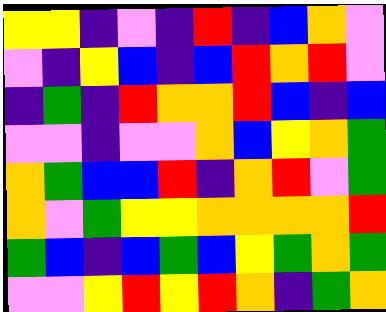[["yellow", "yellow", "indigo", "violet", "indigo", "red", "indigo", "blue", "orange", "violet"], ["violet", "indigo", "yellow", "blue", "indigo", "blue", "red", "orange", "red", "violet"], ["indigo", "green", "indigo", "red", "orange", "orange", "red", "blue", "indigo", "blue"], ["violet", "violet", "indigo", "violet", "violet", "orange", "blue", "yellow", "orange", "green"], ["orange", "green", "blue", "blue", "red", "indigo", "orange", "red", "violet", "green"], ["orange", "violet", "green", "yellow", "yellow", "orange", "orange", "orange", "orange", "red"], ["green", "blue", "indigo", "blue", "green", "blue", "yellow", "green", "orange", "green"], ["violet", "violet", "yellow", "red", "yellow", "red", "orange", "indigo", "green", "orange"]]